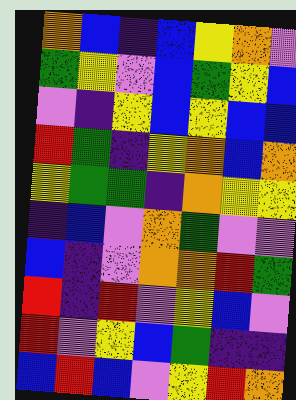[["orange", "blue", "indigo", "blue", "yellow", "orange", "violet"], ["green", "yellow", "violet", "blue", "green", "yellow", "blue"], ["violet", "indigo", "yellow", "blue", "yellow", "blue", "blue"], ["red", "green", "indigo", "yellow", "orange", "blue", "orange"], ["yellow", "green", "green", "indigo", "orange", "yellow", "yellow"], ["indigo", "blue", "violet", "orange", "green", "violet", "violet"], ["blue", "indigo", "violet", "orange", "orange", "red", "green"], ["red", "indigo", "red", "violet", "yellow", "blue", "violet"], ["red", "violet", "yellow", "blue", "green", "indigo", "indigo"], ["blue", "red", "blue", "violet", "yellow", "red", "orange"]]